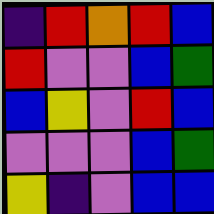[["indigo", "red", "orange", "red", "blue"], ["red", "violet", "violet", "blue", "green"], ["blue", "yellow", "violet", "red", "blue"], ["violet", "violet", "violet", "blue", "green"], ["yellow", "indigo", "violet", "blue", "blue"]]